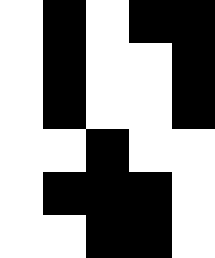[["white", "black", "white", "black", "black"], ["white", "black", "white", "white", "black"], ["white", "black", "white", "white", "black"], ["white", "white", "black", "white", "white"], ["white", "black", "black", "black", "white"], ["white", "white", "black", "black", "white"]]